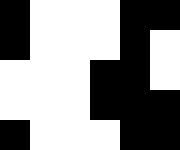[["black", "white", "white", "white", "black", "black"], ["black", "white", "white", "white", "black", "white"], ["white", "white", "white", "black", "black", "white"], ["white", "white", "white", "black", "black", "black"], ["black", "white", "white", "white", "black", "black"]]